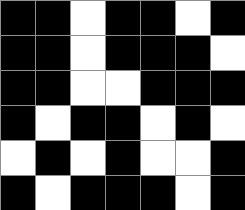[["black", "black", "white", "black", "black", "white", "black"], ["black", "black", "white", "black", "black", "black", "white"], ["black", "black", "white", "white", "black", "black", "black"], ["black", "white", "black", "black", "white", "black", "white"], ["white", "black", "white", "black", "white", "white", "black"], ["black", "white", "black", "black", "black", "white", "black"]]